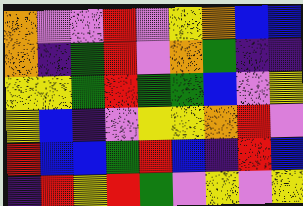[["orange", "violet", "violet", "red", "violet", "yellow", "orange", "blue", "blue"], ["orange", "indigo", "green", "red", "violet", "orange", "green", "indigo", "indigo"], ["yellow", "yellow", "green", "red", "green", "green", "blue", "violet", "yellow"], ["yellow", "blue", "indigo", "violet", "yellow", "yellow", "orange", "red", "violet"], ["red", "blue", "blue", "green", "red", "blue", "indigo", "red", "blue"], ["indigo", "red", "yellow", "red", "green", "violet", "yellow", "violet", "yellow"]]